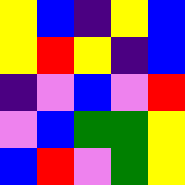[["yellow", "blue", "indigo", "yellow", "blue"], ["yellow", "red", "yellow", "indigo", "blue"], ["indigo", "violet", "blue", "violet", "red"], ["violet", "blue", "green", "green", "yellow"], ["blue", "red", "violet", "green", "yellow"]]